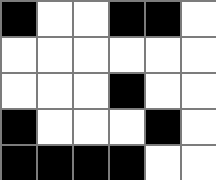[["black", "white", "white", "black", "black", "white"], ["white", "white", "white", "white", "white", "white"], ["white", "white", "white", "black", "white", "white"], ["black", "white", "white", "white", "black", "white"], ["black", "black", "black", "black", "white", "white"]]